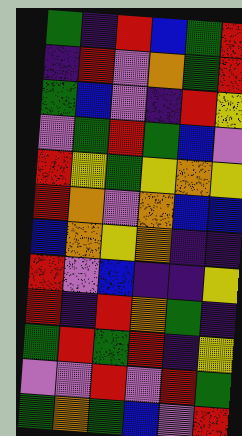[["green", "indigo", "red", "blue", "green", "red"], ["indigo", "red", "violet", "orange", "green", "red"], ["green", "blue", "violet", "indigo", "red", "yellow"], ["violet", "green", "red", "green", "blue", "violet"], ["red", "yellow", "green", "yellow", "orange", "yellow"], ["red", "orange", "violet", "orange", "blue", "blue"], ["blue", "orange", "yellow", "orange", "indigo", "indigo"], ["red", "violet", "blue", "indigo", "indigo", "yellow"], ["red", "indigo", "red", "orange", "green", "indigo"], ["green", "red", "green", "red", "indigo", "yellow"], ["violet", "violet", "red", "violet", "red", "green"], ["green", "orange", "green", "blue", "violet", "red"]]